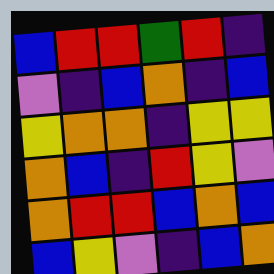[["blue", "red", "red", "green", "red", "indigo"], ["violet", "indigo", "blue", "orange", "indigo", "blue"], ["yellow", "orange", "orange", "indigo", "yellow", "yellow"], ["orange", "blue", "indigo", "red", "yellow", "violet"], ["orange", "red", "red", "blue", "orange", "blue"], ["blue", "yellow", "violet", "indigo", "blue", "orange"]]